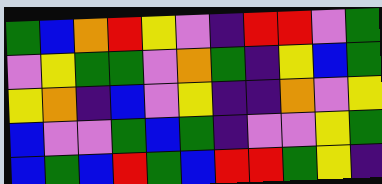[["green", "blue", "orange", "red", "yellow", "violet", "indigo", "red", "red", "violet", "green"], ["violet", "yellow", "green", "green", "violet", "orange", "green", "indigo", "yellow", "blue", "green"], ["yellow", "orange", "indigo", "blue", "violet", "yellow", "indigo", "indigo", "orange", "violet", "yellow"], ["blue", "violet", "violet", "green", "blue", "green", "indigo", "violet", "violet", "yellow", "green"], ["blue", "green", "blue", "red", "green", "blue", "red", "red", "green", "yellow", "indigo"]]